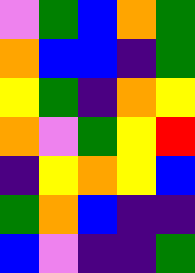[["violet", "green", "blue", "orange", "green"], ["orange", "blue", "blue", "indigo", "green"], ["yellow", "green", "indigo", "orange", "yellow"], ["orange", "violet", "green", "yellow", "red"], ["indigo", "yellow", "orange", "yellow", "blue"], ["green", "orange", "blue", "indigo", "indigo"], ["blue", "violet", "indigo", "indigo", "green"]]